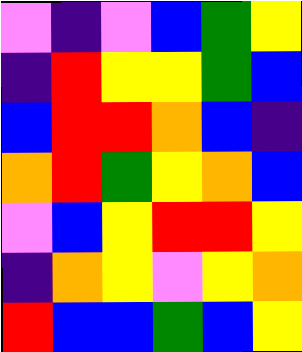[["violet", "indigo", "violet", "blue", "green", "yellow"], ["indigo", "red", "yellow", "yellow", "green", "blue"], ["blue", "red", "red", "orange", "blue", "indigo"], ["orange", "red", "green", "yellow", "orange", "blue"], ["violet", "blue", "yellow", "red", "red", "yellow"], ["indigo", "orange", "yellow", "violet", "yellow", "orange"], ["red", "blue", "blue", "green", "blue", "yellow"]]